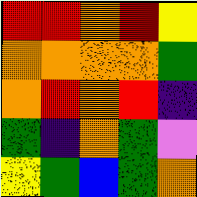[["red", "red", "orange", "red", "yellow"], ["orange", "orange", "orange", "orange", "green"], ["orange", "red", "orange", "red", "indigo"], ["green", "indigo", "orange", "green", "violet"], ["yellow", "green", "blue", "green", "orange"]]